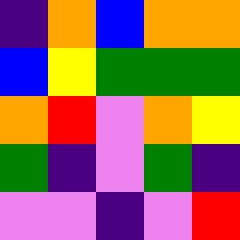[["indigo", "orange", "blue", "orange", "orange"], ["blue", "yellow", "green", "green", "green"], ["orange", "red", "violet", "orange", "yellow"], ["green", "indigo", "violet", "green", "indigo"], ["violet", "violet", "indigo", "violet", "red"]]